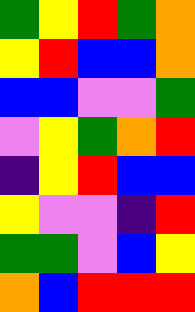[["green", "yellow", "red", "green", "orange"], ["yellow", "red", "blue", "blue", "orange"], ["blue", "blue", "violet", "violet", "green"], ["violet", "yellow", "green", "orange", "red"], ["indigo", "yellow", "red", "blue", "blue"], ["yellow", "violet", "violet", "indigo", "red"], ["green", "green", "violet", "blue", "yellow"], ["orange", "blue", "red", "red", "red"]]